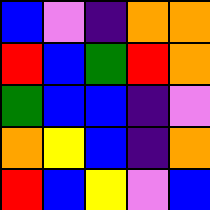[["blue", "violet", "indigo", "orange", "orange"], ["red", "blue", "green", "red", "orange"], ["green", "blue", "blue", "indigo", "violet"], ["orange", "yellow", "blue", "indigo", "orange"], ["red", "blue", "yellow", "violet", "blue"]]